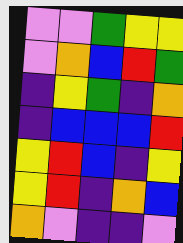[["violet", "violet", "green", "yellow", "yellow"], ["violet", "orange", "blue", "red", "green"], ["indigo", "yellow", "green", "indigo", "orange"], ["indigo", "blue", "blue", "blue", "red"], ["yellow", "red", "blue", "indigo", "yellow"], ["yellow", "red", "indigo", "orange", "blue"], ["orange", "violet", "indigo", "indigo", "violet"]]